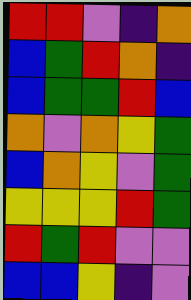[["red", "red", "violet", "indigo", "orange"], ["blue", "green", "red", "orange", "indigo"], ["blue", "green", "green", "red", "blue"], ["orange", "violet", "orange", "yellow", "green"], ["blue", "orange", "yellow", "violet", "green"], ["yellow", "yellow", "yellow", "red", "green"], ["red", "green", "red", "violet", "violet"], ["blue", "blue", "yellow", "indigo", "violet"]]